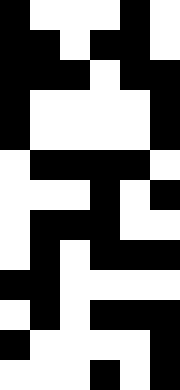[["black", "white", "white", "white", "black", "white"], ["black", "black", "white", "black", "black", "white"], ["black", "black", "black", "white", "black", "black"], ["black", "white", "white", "white", "white", "black"], ["black", "white", "white", "white", "white", "black"], ["white", "black", "black", "black", "black", "white"], ["white", "white", "white", "black", "white", "black"], ["white", "black", "black", "black", "white", "white"], ["white", "black", "white", "black", "black", "black"], ["black", "black", "white", "white", "white", "white"], ["white", "black", "white", "black", "black", "black"], ["black", "white", "white", "white", "white", "black"], ["white", "white", "white", "black", "white", "black"]]